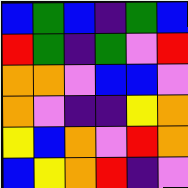[["blue", "green", "blue", "indigo", "green", "blue"], ["red", "green", "indigo", "green", "violet", "red"], ["orange", "orange", "violet", "blue", "blue", "violet"], ["orange", "violet", "indigo", "indigo", "yellow", "orange"], ["yellow", "blue", "orange", "violet", "red", "orange"], ["blue", "yellow", "orange", "red", "indigo", "violet"]]